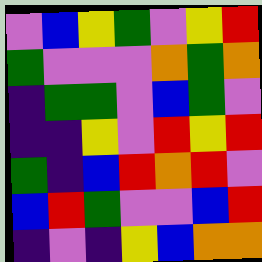[["violet", "blue", "yellow", "green", "violet", "yellow", "red"], ["green", "violet", "violet", "violet", "orange", "green", "orange"], ["indigo", "green", "green", "violet", "blue", "green", "violet"], ["indigo", "indigo", "yellow", "violet", "red", "yellow", "red"], ["green", "indigo", "blue", "red", "orange", "red", "violet"], ["blue", "red", "green", "violet", "violet", "blue", "red"], ["indigo", "violet", "indigo", "yellow", "blue", "orange", "orange"]]